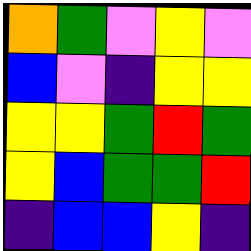[["orange", "green", "violet", "yellow", "violet"], ["blue", "violet", "indigo", "yellow", "yellow"], ["yellow", "yellow", "green", "red", "green"], ["yellow", "blue", "green", "green", "red"], ["indigo", "blue", "blue", "yellow", "indigo"]]